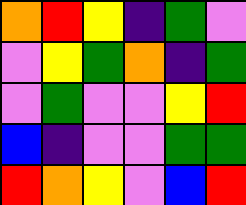[["orange", "red", "yellow", "indigo", "green", "violet"], ["violet", "yellow", "green", "orange", "indigo", "green"], ["violet", "green", "violet", "violet", "yellow", "red"], ["blue", "indigo", "violet", "violet", "green", "green"], ["red", "orange", "yellow", "violet", "blue", "red"]]